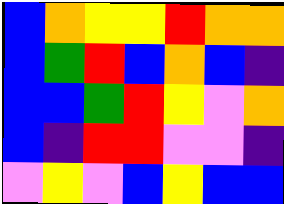[["blue", "orange", "yellow", "yellow", "red", "orange", "orange"], ["blue", "green", "red", "blue", "orange", "blue", "indigo"], ["blue", "blue", "green", "red", "yellow", "violet", "orange"], ["blue", "indigo", "red", "red", "violet", "violet", "indigo"], ["violet", "yellow", "violet", "blue", "yellow", "blue", "blue"]]